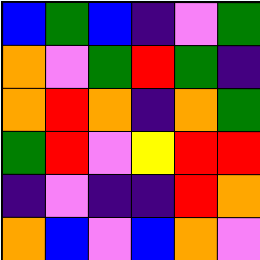[["blue", "green", "blue", "indigo", "violet", "green"], ["orange", "violet", "green", "red", "green", "indigo"], ["orange", "red", "orange", "indigo", "orange", "green"], ["green", "red", "violet", "yellow", "red", "red"], ["indigo", "violet", "indigo", "indigo", "red", "orange"], ["orange", "blue", "violet", "blue", "orange", "violet"]]